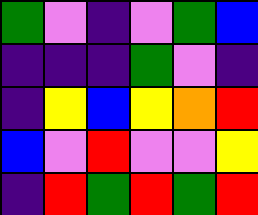[["green", "violet", "indigo", "violet", "green", "blue"], ["indigo", "indigo", "indigo", "green", "violet", "indigo"], ["indigo", "yellow", "blue", "yellow", "orange", "red"], ["blue", "violet", "red", "violet", "violet", "yellow"], ["indigo", "red", "green", "red", "green", "red"]]